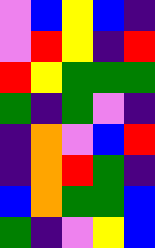[["violet", "blue", "yellow", "blue", "indigo"], ["violet", "red", "yellow", "indigo", "red"], ["red", "yellow", "green", "green", "green"], ["green", "indigo", "green", "violet", "indigo"], ["indigo", "orange", "violet", "blue", "red"], ["indigo", "orange", "red", "green", "indigo"], ["blue", "orange", "green", "green", "blue"], ["green", "indigo", "violet", "yellow", "blue"]]